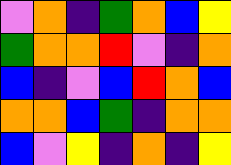[["violet", "orange", "indigo", "green", "orange", "blue", "yellow"], ["green", "orange", "orange", "red", "violet", "indigo", "orange"], ["blue", "indigo", "violet", "blue", "red", "orange", "blue"], ["orange", "orange", "blue", "green", "indigo", "orange", "orange"], ["blue", "violet", "yellow", "indigo", "orange", "indigo", "yellow"]]